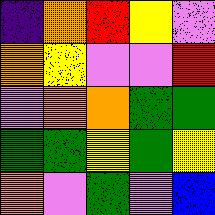[["indigo", "orange", "red", "yellow", "violet"], ["orange", "yellow", "violet", "violet", "red"], ["violet", "orange", "orange", "green", "green"], ["green", "green", "yellow", "green", "yellow"], ["orange", "violet", "green", "violet", "blue"]]